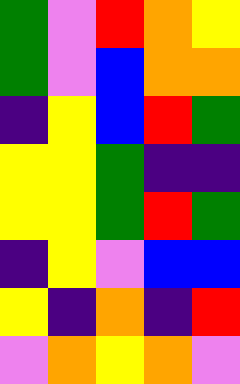[["green", "violet", "red", "orange", "yellow"], ["green", "violet", "blue", "orange", "orange"], ["indigo", "yellow", "blue", "red", "green"], ["yellow", "yellow", "green", "indigo", "indigo"], ["yellow", "yellow", "green", "red", "green"], ["indigo", "yellow", "violet", "blue", "blue"], ["yellow", "indigo", "orange", "indigo", "red"], ["violet", "orange", "yellow", "orange", "violet"]]